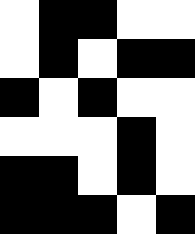[["white", "black", "black", "white", "white"], ["white", "black", "white", "black", "black"], ["black", "white", "black", "white", "white"], ["white", "white", "white", "black", "white"], ["black", "black", "white", "black", "white"], ["black", "black", "black", "white", "black"]]